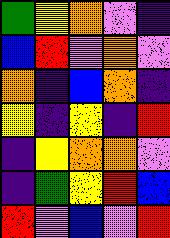[["green", "yellow", "orange", "violet", "indigo"], ["blue", "red", "violet", "orange", "violet"], ["orange", "indigo", "blue", "orange", "indigo"], ["yellow", "indigo", "yellow", "indigo", "red"], ["indigo", "yellow", "orange", "orange", "violet"], ["indigo", "green", "yellow", "red", "blue"], ["red", "violet", "blue", "violet", "red"]]